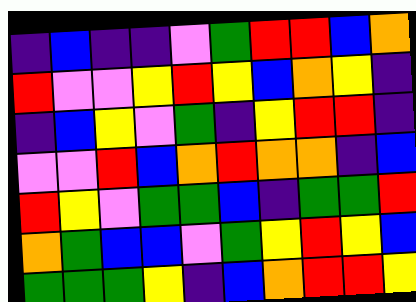[["indigo", "blue", "indigo", "indigo", "violet", "green", "red", "red", "blue", "orange"], ["red", "violet", "violet", "yellow", "red", "yellow", "blue", "orange", "yellow", "indigo"], ["indigo", "blue", "yellow", "violet", "green", "indigo", "yellow", "red", "red", "indigo"], ["violet", "violet", "red", "blue", "orange", "red", "orange", "orange", "indigo", "blue"], ["red", "yellow", "violet", "green", "green", "blue", "indigo", "green", "green", "red"], ["orange", "green", "blue", "blue", "violet", "green", "yellow", "red", "yellow", "blue"], ["green", "green", "green", "yellow", "indigo", "blue", "orange", "red", "red", "yellow"]]